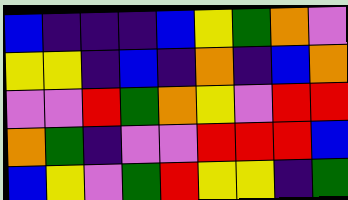[["blue", "indigo", "indigo", "indigo", "blue", "yellow", "green", "orange", "violet"], ["yellow", "yellow", "indigo", "blue", "indigo", "orange", "indigo", "blue", "orange"], ["violet", "violet", "red", "green", "orange", "yellow", "violet", "red", "red"], ["orange", "green", "indigo", "violet", "violet", "red", "red", "red", "blue"], ["blue", "yellow", "violet", "green", "red", "yellow", "yellow", "indigo", "green"]]